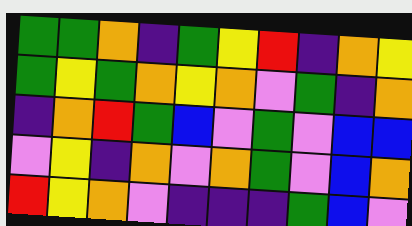[["green", "green", "orange", "indigo", "green", "yellow", "red", "indigo", "orange", "yellow"], ["green", "yellow", "green", "orange", "yellow", "orange", "violet", "green", "indigo", "orange"], ["indigo", "orange", "red", "green", "blue", "violet", "green", "violet", "blue", "blue"], ["violet", "yellow", "indigo", "orange", "violet", "orange", "green", "violet", "blue", "orange"], ["red", "yellow", "orange", "violet", "indigo", "indigo", "indigo", "green", "blue", "violet"]]